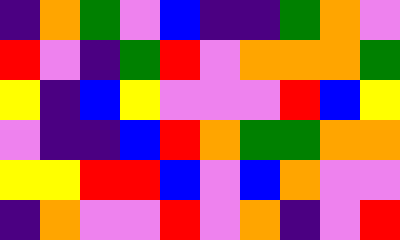[["indigo", "orange", "green", "violet", "blue", "indigo", "indigo", "green", "orange", "violet"], ["red", "violet", "indigo", "green", "red", "violet", "orange", "orange", "orange", "green"], ["yellow", "indigo", "blue", "yellow", "violet", "violet", "violet", "red", "blue", "yellow"], ["violet", "indigo", "indigo", "blue", "red", "orange", "green", "green", "orange", "orange"], ["yellow", "yellow", "red", "red", "blue", "violet", "blue", "orange", "violet", "violet"], ["indigo", "orange", "violet", "violet", "red", "violet", "orange", "indigo", "violet", "red"]]